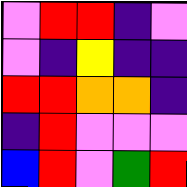[["violet", "red", "red", "indigo", "violet"], ["violet", "indigo", "yellow", "indigo", "indigo"], ["red", "red", "orange", "orange", "indigo"], ["indigo", "red", "violet", "violet", "violet"], ["blue", "red", "violet", "green", "red"]]